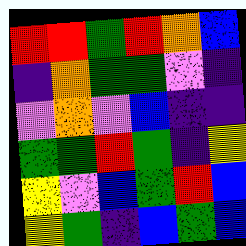[["red", "red", "green", "red", "orange", "blue"], ["indigo", "orange", "green", "green", "violet", "indigo"], ["violet", "orange", "violet", "blue", "indigo", "indigo"], ["green", "green", "red", "green", "indigo", "yellow"], ["yellow", "violet", "blue", "green", "red", "blue"], ["yellow", "green", "indigo", "blue", "green", "blue"]]